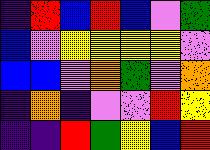[["indigo", "red", "blue", "red", "blue", "violet", "green"], ["blue", "violet", "yellow", "yellow", "yellow", "yellow", "violet"], ["blue", "blue", "violet", "orange", "green", "violet", "orange"], ["indigo", "orange", "indigo", "violet", "violet", "red", "yellow"], ["indigo", "indigo", "red", "green", "yellow", "blue", "red"]]